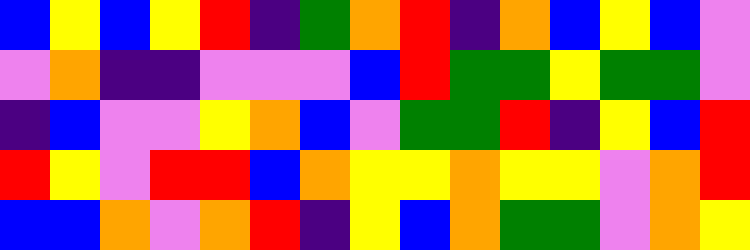[["blue", "yellow", "blue", "yellow", "red", "indigo", "green", "orange", "red", "indigo", "orange", "blue", "yellow", "blue", "violet"], ["violet", "orange", "indigo", "indigo", "violet", "violet", "violet", "blue", "red", "green", "green", "yellow", "green", "green", "violet"], ["indigo", "blue", "violet", "violet", "yellow", "orange", "blue", "violet", "green", "green", "red", "indigo", "yellow", "blue", "red"], ["red", "yellow", "violet", "red", "red", "blue", "orange", "yellow", "yellow", "orange", "yellow", "yellow", "violet", "orange", "red"], ["blue", "blue", "orange", "violet", "orange", "red", "indigo", "yellow", "blue", "orange", "green", "green", "violet", "orange", "yellow"]]